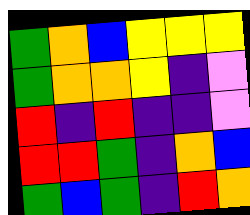[["green", "orange", "blue", "yellow", "yellow", "yellow"], ["green", "orange", "orange", "yellow", "indigo", "violet"], ["red", "indigo", "red", "indigo", "indigo", "violet"], ["red", "red", "green", "indigo", "orange", "blue"], ["green", "blue", "green", "indigo", "red", "orange"]]